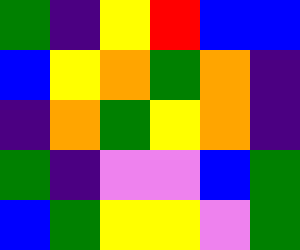[["green", "indigo", "yellow", "red", "blue", "blue"], ["blue", "yellow", "orange", "green", "orange", "indigo"], ["indigo", "orange", "green", "yellow", "orange", "indigo"], ["green", "indigo", "violet", "violet", "blue", "green"], ["blue", "green", "yellow", "yellow", "violet", "green"]]